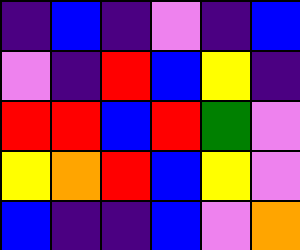[["indigo", "blue", "indigo", "violet", "indigo", "blue"], ["violet", "indigo", "red", "blue", "yellow", "indigo"], ["red", "red", "blue", "red", "green", "violet"], ["yellow", "orange", "red", "blue", "yellow", "violet"], ["blue", "indigo", "indigo", "blue", "violet", "orange"]]